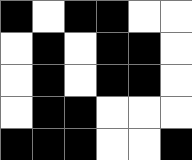[["black", "white", "black", "black", "white", "white"], ["white", "black", "white", "black", "black", "white"], ["white", "black", "white", "black", "black", "white"], ["white", "black", "black", "white", "white", "white"], ["black", "black", "black", "white", "white", "black"]]